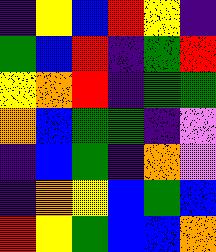[["indigo", "yellow", "blue", "red", "yellow", "indigo"], ["green", "blue", "red", "indigo", "green", "red"], ["yellow", "orange", "red", "indigo", "green", "green"], ["orange", "blue", "green", "green", "indigo", "violet"], ["indigo", "blue", "green", "indigo", "orange", "violet"], ["indigo", "orange", "yellow", "blue", "green", "blue"], ["red", "yellow", "green", "blue", "blue", "orange"]]